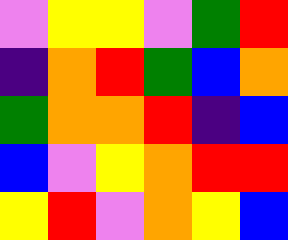[["violet", "yellow", "yellow", "violet", "green", "red"], ["indigo", "orange", "red", "green", "blue", "orange"], ["green", "orange", "orange", "red", "indigo", "blue"], ["blue", "violet", "yellow", "orange", "red", "red"], ["yellow", "red", "violet", "orange", "yellow", "blue"]]